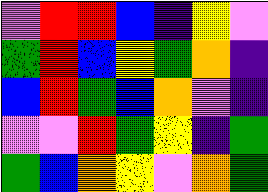[["violet", "red", "red", "blue", "indigo", "yellow", "violet"], ["green", "red", "blue", "yellow", "green", "orange", "indigo"], ["blue", "red", "green", "blue", "orange", "violet", "indigo"], ["violet", "violet", "red", "green", "yellow", "indigo", "green"], ["green", "blue", "orange", "yellow", "violet", "orange", "green"]]